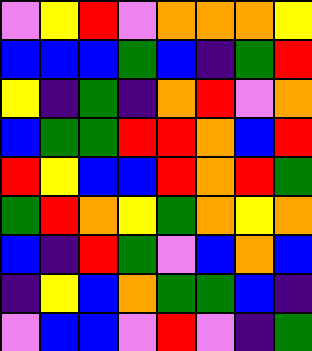[["violet", "yellow", "red", "violet", "orange", "orange", "orange", "yellow"], ["blue", "blue", "blue", "green", "blue", "indigo", "green", "red"], ["yellow", "indigo", "green", "indigo", "orange", "red", "violet", "orange"], ["blue", "green", "green", "red", "red", "orange", "blue", "red"], ["red", "yellow", "blue", "blue", "red", "orange", "red", "green"], ["green", "red", "orange", "yellow", "green", "orange", "yellow", "orange"], ["blue", "indigo", "red", "green", "violet", "blue", "orange", "blue"], ["indigo", "yellow", "blue", "orange", "green", "green", "blue", "indigo"], ["violet", "blue", "blue", "violet", "red", "violet", "indigo", "green"]]